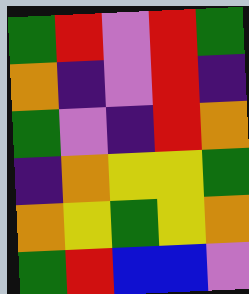[["green", "red", "violet", "red", "green"], ["orange", "indigo", "violet", "red", "indigo"], ["green", "violet", "indigo", "red", "orange"], ["indigo", "orange", "yellow", "yellow", "green"], ["orange", "yellow", "green", "yellow", "orange"], ["green", "red", "blue", "blue", "violet"]]